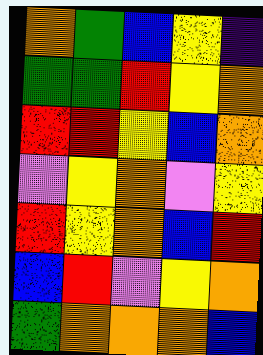[["orange", "green", "blue", "yellow", "indigo"], ["green", "green", "red", "yellow", "orange"], ["red", "red", "yellow", "blue", "orange"], ["violet", "yellow", "orange", "violet", "yellow"], ["red", "yellow", "orange", "blue", "red"], ["blue", "red", "violet", "yellow", "orange"], ["green", "orange", "orange", "orange", "blue"]]